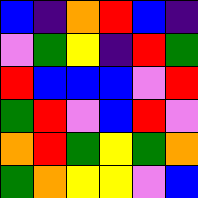[["blue", "indigo", "orange", "red", "blue", "indigo"], ["violet", "green", "yellow", "indigo", "red", "green"], ["red", "blue", "blue", "blue", "violet", "red"], ["green", "red", "violet", "blue", "red", "violet"], ["orange", "red", "green", "yellow", "green", "orange"], ["green", "orange", "yellow", "yellow", "violet", "blue"]]